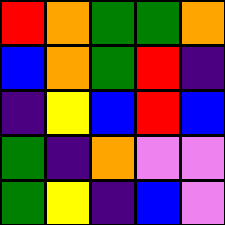[["red", "orange", "green", "green", "orange"], ["blue", "orange", "green", "red", "indigo"], ["indigo", "yellow", "blue", "red", "blue"], ["green", "indigo", "orange", "violet", "violet"], ["green", "yellow", "indigo", "blue", "violet"]]